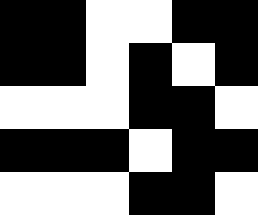[["black", "black", "white", "white", "black", "black"], ["black", "black", "white", "black", "white", "black"], ["white", "white", "white", "black", "black", "white"], ["black", "black", "black", "white", "black", "black"], ["white", "white", "white", "black", "black", "white"]]